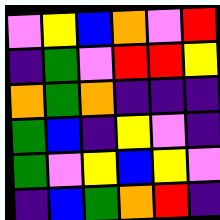[["violet", "yellow", "blue", "orange", "violet", "red"], ["indigo", "green", "violet", "red", "red", "yellow"], ["orange", "green", "orange", "indigo", "indigo", "indigo"], ["green", "blue", "indigo", "yellow", "violet", "indigo"], ["green", "violet", "yellow", "blue", "yellow", "violet"], ["indigo", "blue", "green", "orange", "red", "indigo"]]